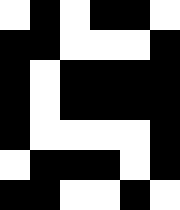[["white", "black", "white", "black", "black", "white"], ["black", "black", "white", "white", "white", "black"], ["black", "white", "black", "black", "black", "black"], ["black", "white", "black", "black", "black", "black"], ["black", "white", "white", "white", "white", "black"], ["white", "black", "black", "black", "white", "black"], ["black", "black", "white", "white", "black", "white"]]